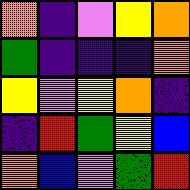[["orange", "indigo", "violet", "yellow", "orange"], ["green", "indigo", "indigo", "indigo", "orange"], ["yellow", "violet", "yellow", "orange", "indigo"], ["indigo", "red", "green", "yellow", "blue"], ["orange", "blue", "violet", "green", "red"]]